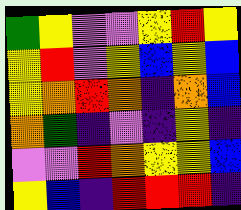[["green", "yellow", "violet", "violet", "yellow", "red", "yellow"], ["yellow", "red", "violet", "yellow", "blue", "yellow", "blue"], ["yellow", "orange", "red", "orange", "indigo", "orange", "blue"], ["orange", "green", "indigo", "violet", "indigo", "yellow", "indigo"], ["violet", "violet", "red", "orange", "yellow", "yellow", "blue"], ["yellow", "blue", "indigo", "red", "red", "red", "indigo"]]